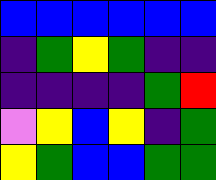[["blue", "blue", "blue", "blue", "blue", "blue"], ["indigo", "green", "yellow", "green", "indigo", "indigo"], ["indigo", "indigo", "indigo", "indigo", "green", "red"], ["violet", "yellow", "blue", "yellow", "indigo", "green"], ["yellow", "green", "blue", "blue", "green", "green"]]